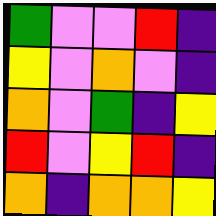[["green", "violet", "violet", "red", "indigo"], ["yellow", "violet", "orange", "violet", "indigo"], ["orange", "violet", "green", "indigo", "yellow"], ["red", "violet", "yellow", "red", "indigo"], ["orange", "indigo", "orange", "orange", "yellow"]]